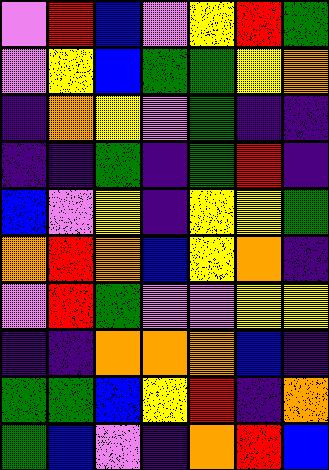[["violet", "red", "blue", "violet", "yellow", "red", "green"], ["violet", "yellow", "blue", "green", "green", "yellow", "orange"], ["indigo", "orange", "yellow", "violet", "green", "indigo", "indigo"], ["indigo", "indigo", "green", "indigo", "green", "red", "indigo"], ["blue", "violet", "yellow", "indigo", "yellow", "yellow", "green"], ["orange", "red", "orange", "blue", "yellow", "orange", "indigo"], ["violet", "red", "green", "violet", "violet", "yellow", "yellow"], ["indigo", "indigo", "orange", "orange", "orange", "blue", "indigo"], ["green", "green", "blue", "yellow", "red", "indigo", "orange"], ["green", "blue", "violet", "indigo", "orange", "red", "blue"]]